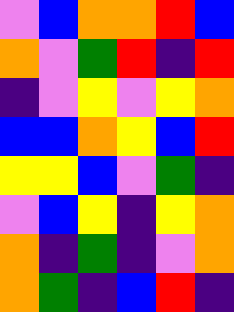[["violet", "blue", "orange", "orange", "red", "blue"], ["orange", "violet", "green", "red", "indigo", "red"], ["indigo", "violet", "yellow", "violet", "yellow", "orange"], ["blue", "blue", "orange", "yellow", "blue", "red"], ["yellow", "yellow", "blue", "violet", "green", "indigo"], ["violet", "blue", "yellow", "indigo", "yellow", "orange"], ["orange", "indigo", "green", "indigo", "violet", "orange"], ["orange", "green", "indigo", "blue", "red", "indigo"]]